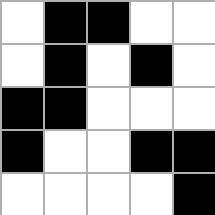[["white", "black", "black", "white", "white"], ["white", "black", "white", "black", "white"], ["black", "black", "white", "white", "white"], ["black", "white", "white", "black", "black"], ["white", "white", "white", "white", "black"]]